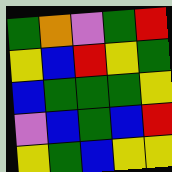[["green", "orange", "violet", "green", "red"], ["yellow", "blue", "red", "yellow", "green"], ["blue", "green", "green", "green", "yellow"], ["violet", "blue", "green", "blue", "red"], ["yellow", "green", "blue", "yellow", "yellow"]]